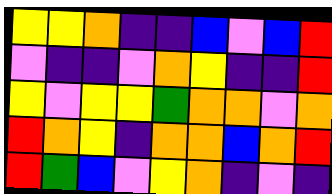[["yellow", "yellow", "orange", "indigo", "indigo", "blue", "violet", "blue", "red"], ["violet", "indigo", "indigo", "violet", "orange", "yellow", "indigo", "indigo", "red"], ["yellow", "violet", "yellow", "yellow", "green", "orange", "orange", "violet", "orange"], ["red", "orange", "yellow", "indigo", "orange", "orange", "blue", "orange", "red"], ["red", "green", "blue", "violet", "yellow", "orange", "indigo", "violet", "indigo"]]